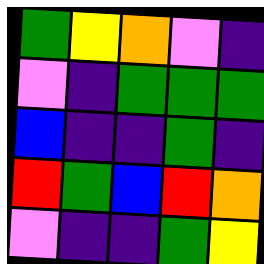[["green", "yellow", "orange", "violet", "indigo"], ["violet", "indigo", "green", "green", "green"], ["blue", "indigo", "indigo", "green", "indigo"], ["red", "green", "blue", "red", "orange"], ["violet", "indigo", "indigo", "green", "yellow"]]